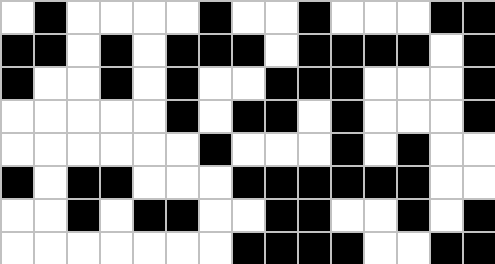[["white", "black", "white", "white", "white", "white", "black", "white", "white", "black", "white", "white", "white", "black", "black"], ["black", "black", "white", "black", "white", "black", "black", "black", "white", "black", "black", "black", "black", "white", "black"], ["black", "white", "white", "black", "white", "black", "white", "white", "black", "black", "black", "white", "white", "white", "black"], ["white", "white", "white", "white", "white", "black", "white", "black", "black", "white", "black", "white", "white", "white", "black"], ["white", "white", "white", "white", "white", "white", "black", "white", "white", "white", "black", "white", "black", "white", "white"], ["black", "white", "black", "black", "white", "white", "white", "black", "black", "black", "black", "black", "black", "white", "white"], ["white", "white", "black", "white", "black", "black", "white", "white", "black", "black", "white", "white", "black", "white", "black"], ["white", "white", "white", "white", "white", "white", "white", "black", "black", "black", "black", "white", "white", "black", "black"]]